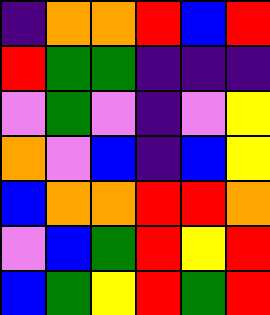[["indigo", "orange", "orange", "red", "blue", "red"], ["red", "green", "green", "indigo", "indigo", "indigo"], ["violet", "green", "violet", "indigo", "violet", "yellow"], ["orange", "violet", "blue", "indigo", "blue", "yellow"], ["blue", "orange", "orange", "red", "red", "orange"], ["violet", "blue", "green", "red", "yellow", "red"], ["blue", "green", "yellow", "red", "green", "red"]]